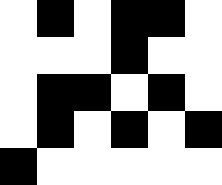[["white", "black", "white", "black", "black", "white"], ["white", "white", "white", "black", "white", "white"], ["white", "black", "black", "white", "black", "white"], ["white", "black", "white", "black", "white", "black"], ["black", "white", "white", "white", "white", "white"]]